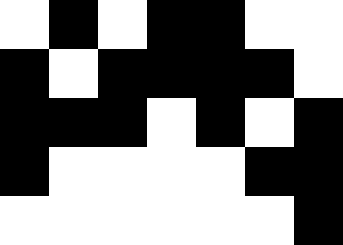[["white", "black", "white", "black", "black", "white", "white"], ["black", "white", "black", "black", "black", "black", "white"], ["black", "black", "black", "white", "black", "white", "black"], ["black", "white", "white", "white", "white", "black", "black"], ["white", "white", "white", "white", "white", "white", "black"]]